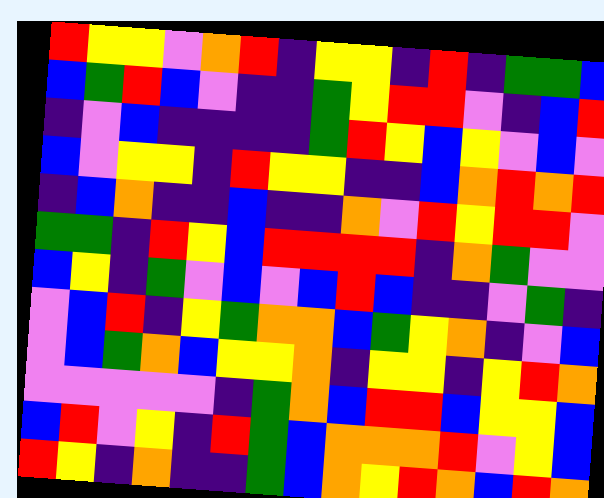[["red", "yellow", "yellow", "violet", "orange", "red", "indigo", "yellow", "yellow", "indigo", "red", "indigo", "green", "green", "blue"], ["blue", "green", "red", "blue", "violet", "indigo", "indigo", "green", "yellow", "red", "red", "violet", "indigo", "blue", "red"], ["indigo", "violet", "blue", "indigo", "indigo", "indigo", "indigo", "green", "red", "yellow", "blue", "yellow", "violet", "blue", "violet"], ["blue", "violet", "yellow", "yellow", "indigo", "red", "yellow", "yellow", "indigo", "indigo", "blue", "orange", "red", "orange", "red"], ["indigo", "blue", "orange", "indigo", "indigo", "blue", "indigo", "indigo", "orange", "violet", "red", "yellow", "red", "red", "violet"], ["green", "green", "indigo", "red", "yellow", "blue", "red", "red", "red", "red", "indigo", "orange", "green", "violet", "violet"], ["blue", "yellow", "indigo", "green", "violet", "blue", "violet", "blue", "red", "blue", "indigo", "indigo", "violet", "green", "indigo"], ["violet", "blue", "red", "indigo", "yellow", "green", "orange", "orange", "blue", "green", "yellow", "orange", "indigo", "violet", "blue"], ["violet", "blue", "green", "orange", "blue", "yellow", "yellow", "orange", "indigo", "yellow", "yellow", "indigo", "yellow", "red", "orange"], ["violet", "violet", "violet", "violet", "violet", "indigo", "green", "orange", "blue", "red", "red", "blue", "yellow", "yellow", "blue"], ["blue", "red", "violet", "yellow", "indigo", "red", "green", "blue", "orange", "orange", "orange", "red", "violet", "yellow", "blue"], ["red", "yellow", "indigo", "orange", "indigo", "indigo", "green", "blue", "orange", "yellow", "red", "orange", "blue", "red", "orange"]]